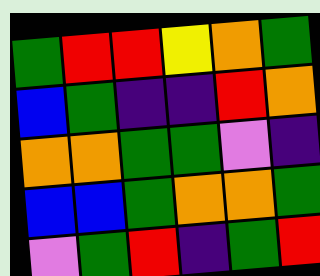[["green", "red", "red", "yellow", "orange", "green"], ["blue", "green", "indigo", "indigo", "red", "orange"], ["orange", "orange", "green", "green", "violet", "indigo"], ["blue", "blue", "green", "orange", "orange", "green"], ["violet", "green", "red", "indigo", "green", "red"]]